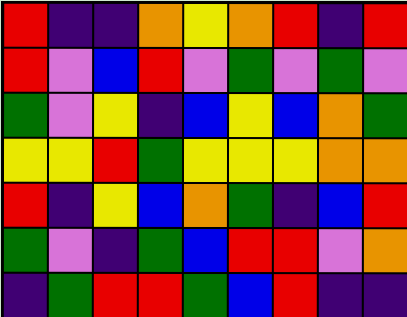[["red", "indigo", "indigo", "orange", "yellow", "orange", "red", "indigo", "red"], ["red", "violet", "blue", "red", "violet", "green", "violet", "green", "violet"], ["green", "violet", "yellow", "indigo", "blue", "yellow", "blue", "orange", "green"], ["yellow", "yellow", "red", "green", "yellow", "yellow", "yellow", "orange", "orange"], ["red", "indigo", "yellow", "blue", "orange", "green", "indigo", "blue", "red"], ["green", "violet", "indigo", "green", "blue", "red", "red", "violet", "orange"], ["indigo", "green", "red", "red", "green", "blue", "red", "indigo", "indigo"]]